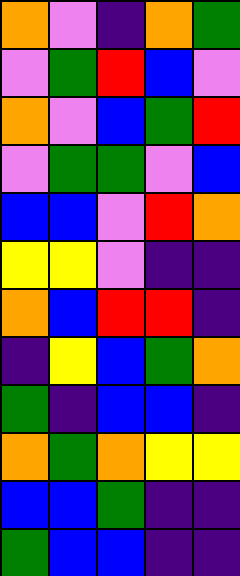[["orange", "violet", "indigo", "orange", "green"], ["violet", "green", "red", "blue", "violet"], ["orange", "violet", "blue", "green", "red"], ["violet", "green", "green", "violet", "blue"], ["blue", "blue", "violet", "red", "orange"], ["yellow", "yellow", "violet", "indigo", "indigo"], ["orange", "blue", "red", "red", "indigo"], ["indigo", "yellow", "blue", "green", "orange"], ["green", "indigo", "blue", "blue", "indigo"], ["orange", "green", "orange", "yellow", "yellow"], ["blue", "blue", "green", "indigo", "indigo"], ["green", "blue", "blue", "indigo", "indigo"]]